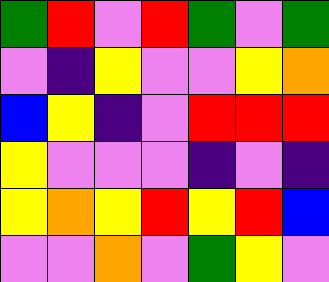[["green", "red", "violet", "red", "green", "violet", "green"], ["violet", "indigo", "yellow", "violet", "violet", "yellow", "orange"], ["blue", "yellow", "indigo", "violet", "red", "red", "red"], ["yellow", "violet", "violet", "violet", "indigo", "violet", "indigo"], ["yellow", "orange", "yellow", "red", "yellow", "red", "blue"], ["violet", "violet", "orange", "violet", "green", "yellow", "violet"]]